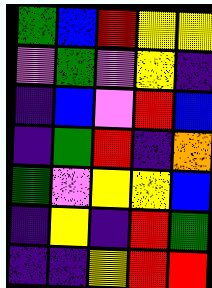[["green", "blue", "red", "yellow", "yellow"], ["violet", "green", "violet", "yellow", "indigo"], ["indigo", "blue", "violet", "red", "blue"], ["indigo", "green", "red", "indigo", "orange"], ["green", "violet", "yellow", "yellow", "blue"], ["indigo", "yellow", "indigo", "red", "green"], ["indigo", "indigo", "yellow", "red", "red"]]